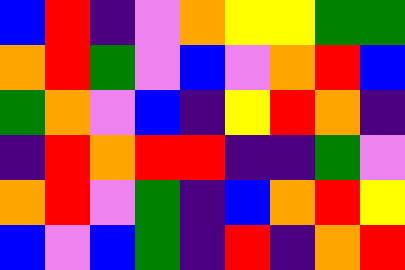[["blue", "red", "indigo", "violet", "orange", "yellow", "yellow", "green", "green"], ["orange", "red", "green", "violet", "blue", "violet", "orange", "red", "blue"], ["green", "orange", "violet", "blue", "indigo", "yellow", "red", "orange", "indigo"], ["indigo", "red", "orange", "red", "red", "indigo", "indigo", "green", "violet"], ["orange", "red", "violet", "green", "indigo", "blue", "orange", "red", "yellow"], ["blue", "violet", "blue", "green", "indigo", "red", "indigo", "orange", "red"]]